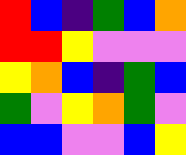[["red", "blue", "indigo", "green", "blue", "orange"], ["red", "red", "yellow", "violet", "violet", "violet"], ["yellow", "orange", "blue", "indigo", "green", "blue"], ["green", "violet", "yellow", "orange", "green", "violet"], ["blue", "blue", "violet", "violet", "blue", "yellow"]]